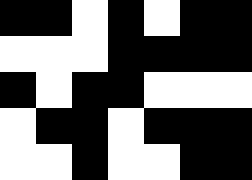[["black", "black", "white", "black", "white", "black", "black"], ["white", "white", "white", "black", "black", "black", "black"], ["black", "white", "black", "black", "white", "white", "white"], ["white", "black", "black", "white", "black", "black", "black"], ["white", "white", "black", "white", "white", "black", "black"]]